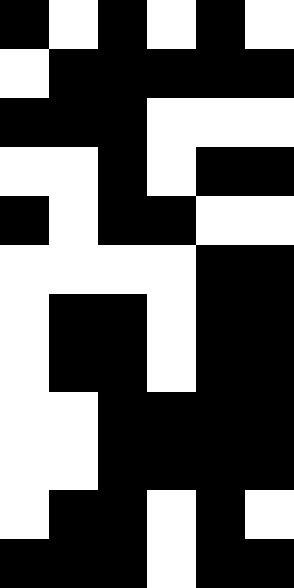[["black", "white", "black", "white", "black", "white"], ["white", "black", "black", "black", "black", "black"], ["black", "black", "black", "white", "white", "white"], ["white", "white", "black", "white", "black", "black"], ["black", "white", "black", "black", "white", "white"], ["white", "white", "white", "white", "black", "black"], ["white", "black", "black", "white", "black", "black"], ["white", "black", "black", "white", "black", "black"], ["white", "white", "black", "black", "black", "black"], ["white", "white", "black", "black", "black", "black"], ["white", "black", "black", "white", "black", "white"], ["black", "black", "black", "white", "black", "black"]]